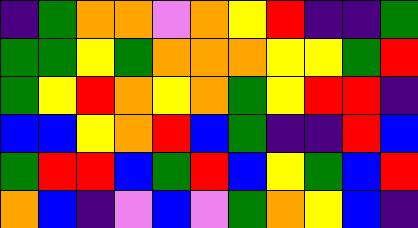[["indigo", "green", "orange", "orange", "violet", "orange", "yellow", "red", "indigo", "indigo", "green"], ["green", "green", "yellow", "green", "orange", "orange", "orange", "yellow", "yellow", "green", "red"], ["green", "yellow", "red", "orange", "yellow", "orange", "green", "yellow", "red", "red", "indigo"], ["blue", "blue", "yellow", "orange", "red", "blue", "green", "indigo", "indigo", "red", "blue"], ["green", "red", "red", "blue", "green", "red", "blue", "yellow", "green", "blue", "red"], ["orange", "blue", "indigo", "violet", "blue", "violet", "green", "orange", "yellow", "blue", "indigo"]]